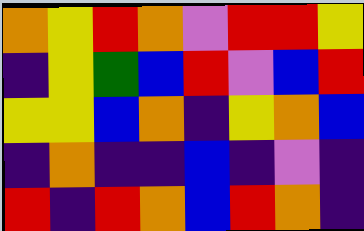[["orange", "yellow", "red", "orange", "violet", "red", "red", "yellow"], ["indigo", "yellow", "green", "blue", "red", "violet", "blue", "red"], ["yellow", "yellow", "blue", "orange", "indigo", "yellow", "orange", "blue"], ["indigo", "orange", "indigo", "indigo", "blue", "indigo", "violet", "indigo"], ["red", "indigo", "red", "orange", "blue", "red", "orange", "indigo"]]